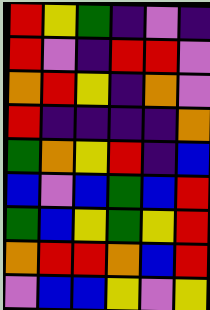[["red", "yellow", "green", "indigo", "violet", "indigo"], ["red", "violet", "indigo", "red", "red", "violet"], ["orange", "red", "yellow", "indigo", "orange", "violet"], ["red", "indigo", "indigo", "indigo", "indigo", "orange"], ["green", "orange", "yellow", "red", "indigo", "blue"], ["blue", "violet", "blue", "green", "blue", "red"], ["green", "blue", "yellow", "green", "yellow", "red"], ["orange", "red", "red", "orange", "blue", "red"], ["violet", "blue", "blue", "yellow", "violet", "yellow"]]